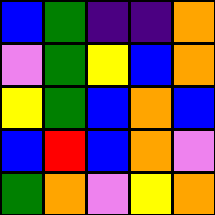[["blue", "green", "indigo", "indigo", "orange"], ["violet", "green", "yellow", "blue", "orange"], ["yellow", "green", "blue", "orange", "blue"], ["blue", "red", "blue", "orange", "violet"], ["green", "orange", "violet", "yellow", "orange"]]